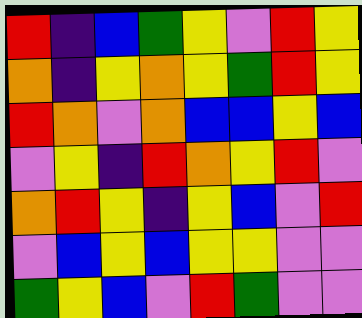[["red", "indigo", "blue", "green", "yellow", "violet", "red", "yellow"], ["orange", "indigo", "yellow", "orange", "yellow", "green", "red", "yellow"], ["red", "orange", "violet", "orange", "blue", "blue", "yellow", "blue"], ["violet", "yellow", "indigo", "red", "orange", "yellow", "red", "violet"], ["orange", "red", "yellow", "indigo", "yellow", "blue", "violet", "red"], ["violet", "blue", "yellow", "blue", "yellow", "yellow", "violet", "violet"], ["green", "yellow", "blue", "violet", "red", "green", "violet", "violet"]]